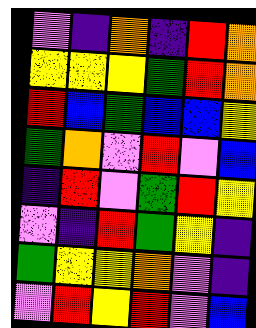[["violet", "indigo", "orange", "indigo", "red", "orange"], ["yellow", "yellow", "yellow", "green", "red", "orange"], ["red", "blue", "green", "blue", "blue", "yellow"], ["green", "orange", "violet", "red", "violet", "blue"], ["indigo", "red", "violet", "green", "red", "yellow"], ["violet", "indigo", "red", "green", "yellow", "indigo"], ["green", "yellow", "yellow", "orange", "violet", "indigo"], ["violet", "red", "yellow", "red", "violet", "blue"]]